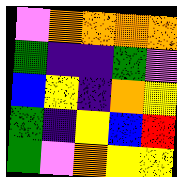[["violet", "orange", "orange", "orange", "orange"], ["green", "indigo", "indigo", "green", "violet"], ["blue", "yellow", "indigo", "orange", "yellow"], ["green", "indigo", "yellow", "blue", "red"], ["green", "violet", "orange", "yellow", "yellow"]]